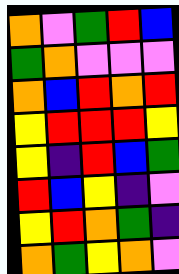[["orange", "violet", "green", "red", "blue"], ["green", "orange", "violet", "violet", "violet"], ["orange", "blue", "red", "orange", "red"], ["yellow", "red", "red", "red", "yellow"], ["yellow", "indigo", "red", "blue", "green"], ["red", "blue", "yellow", "indigo", "violet"], ["yellow", "red", "orange", "green", "indigo"], ["orange", "green", "yellow", "orange", "violet"]]